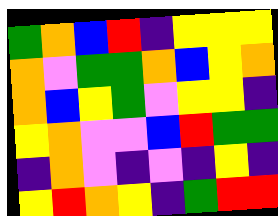[["green", "orange", "blue", "red", "indigo", "yellow", "yellow", "yellow"], ["orange", "violet", "green", "green", "orange", "blue", "yellow", "orange"], ["orange", "blue", "yellow", "green", "violet", "yellow", "yellow", "indigo"], ["yellow", "orange", "violet", "violet", "blue", "red", "green", "green"], ["indigo", "orange", "violet", "indigo", "violet", "indigo", "yellow", "indigo"], ["yellow", "red", "orange", "yellow", "indigo", "green", "red", "red"]]